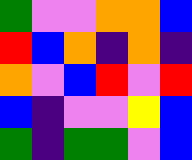[["green", "violet", "violet", "orange", "orange", "blue"], ["red", "blue", "orange", "indigo", "orange", "indigo"], ["orange", "violet", "blue", "red", "violet", "red"], ["blue", "indigo", "violet", "violet", "yellow", "blue"], ["green", "indigo", "green", "green", "violet", "blue"]]